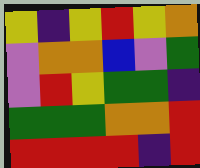[["yellow", "indigo", "yellow", "red", "yellow", "orange"], ["violet", "orange", "orange", "blue", "violet", "green"], ["violet", "red", "yellow", "green", "green", "indigo"], ["green", "green", "green", "orange", "orange", "red"], ["red", "red", "red", "red", "indigo", "red"]]